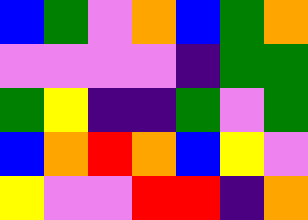[["blue", "green", "violet", "orange", "blue", "green", "orange"], ["violet", "violet", "violet", "violet", "indigo", "green", "green"], ["green", "yellow", "indigo", "indigo", "green", "violet", "green"], ["blue", "orange", "red", "orange", "blue", "yellow", "violet"], ["yellow", "violet", "violet", "red", "red", "indigo", "orange"]]